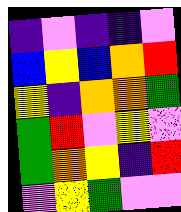[["indigo", "violet", "indigo", "indigo", "violet"], ["blue", "yellow", "blue", "orange", "red"], ["yellow", "indigo", "orange", "orange", "green"], ["green", "red", "violet", "yellow", "violet"], ["green", "orange", "yellow", "indigo", "red"], ["violet", "yellow", "green", "violet", "violet"]]